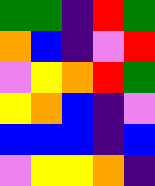[["green", "green", "indigo", "red", "green"], ["orange", "blue", "indigo", "violet", "red"], ["violet", "yellow", "orange", "red", "green"], ["yellow", "orange", "blue", "indigo", "violet"], ["blue", "blue", "blue", "indigo", "blue"], ["violet", "yellow", "yellow", "orange", "indigo"]]